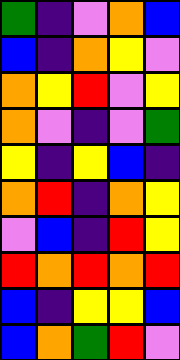[["green", "indigo", "violet", "orange", "blue"], ["blue", "indigo", "orange", "yellow", "violet"], ["orange", "yellow", "red", "violet", "yellow"], ["orange", "violet", "indigo", "violet", "green"], ["yellow", "indigo", "yellow", "blue", "indigo"], ["orange", "red", "indigo", "orange", "yellow"], ["violet", "blue", "indigo", "red", "yellow"], ["red", "orange", "red", "orange", "red"], ["blue", "indigo", "yellow", "yellow", "blue"], ["blue", "orange", "green", "red", "violet"]]